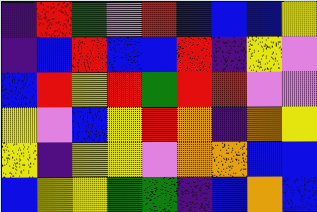[["indigo", "red", "green", "violet", "red", "blue", "blue", "blue", "yellow"], ["indigo", "blue", "red", "blue", "blue", "red", "indigo", "yellow", "violet"], ["blue", "red", "yellow", "red", "green", "red", "red", "violet", "violet"], ["yellow", "violet", "blue", "yellow", "red", "orange", "indigo", "orange", "yellow"], ["yellow", "indigo", "yellow", "yellow", "violet", "orange", "orange", "blue", "blue"], ["blue", "yellow", "yellow", "green", "green", "indigo", "blue", "orange", "blue"]]